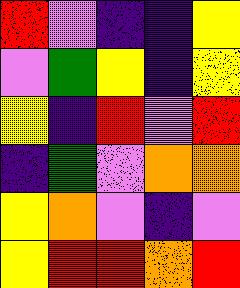[["red", "violet", "indigo", "indigo", "yellow"], ["violet", "green", "yellow", "indigo", "yellow"], ["yellow", "indigo", "red", "violet", "red"], ["indigo", "green", "violet", "orange", "orange"], ["yellow", "orange", "violet", "indigo", "violet"], ["yellow", "red", "red", "orange", "red"]]